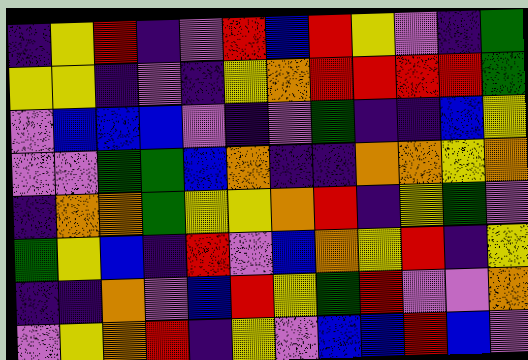[["indigo", "yellow", "red", "indigo", "violet", "red", "blue", "red", "yellow", "violet", "indigo", "green"], ["yellow", "yellow", "indigo", "violet", "indigo", "yellow", "orange", "red", "red", "red", "red", "green"], ["violet", "blue", "blue", "blue", "violet", "indigo", "violet", "green", "indigo", "indigo", "blue", "yellow"], ["violet", "violet", "green", "green", "blue", "orange", "indigo", "indigo", "orange", "orange", "yellow", "orange"], ["indigo", "orange", "orange", "green", "yellow", "yellow", "orange", "red", "indigo", "yellow", "green", "violet"], ["green", "yellow", "blue", "indigo", "red", "violet", "blue", "orange", "yellow", "red", "indigo", "yellow"], ["indigo", "indigo", "orange", "violet", "blue", "red", "yellow", "green", "red", "violet", "violet", "orange"], ["violet", "yellow", "orange", "red", "indigo", "yellow", "violet", "blue", "blue", "red", "blue", "violet"]]